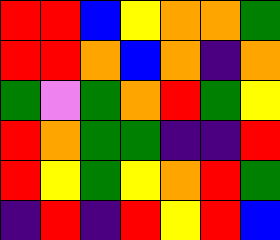[["red", "red", "blue", "yellow", "orange", "orange", "green"], ["red", "red", "orange", "blue", "orange", "indigo", "orange"], ["green", "violet", "green", "orange", "red", "green", "yellow"], ["red", "orange", "green", "green", "indigo", "indigo", "red"], ["red", "yellow", "green", "yellow", "orange", "red", "green"], ["indigo", "red", "indigo", "red", "yellow", "red", "blue"]]